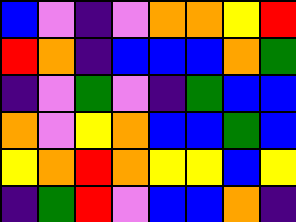[["blue", "violet", "indigo", "violet", "orange", "orange", "yellow", "red"], ["red", "orange", "indigo", "blue", "blue", "blue", "orange", "green"], ["indigo", "violet", "green", "violet", "indigo", "green", "blue", "blue"], ["orange", "violet", "yellow", "orange", "blue", "blue", "green", "blue"], ["yellow", "orange", "red", "orange", "yellow", "yellow", "blue", "yellow"], ["indigo", "green", "red", "violet", "blue", "blue", "orange", "indigo"]]